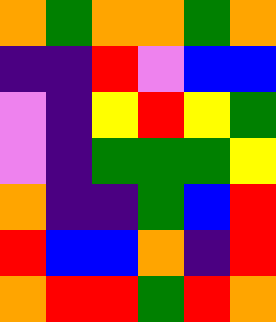[["orange", "green", "orange", "orange", "green", "orange"], ["indigo", "indigo", "red", "violet", "blue", "blue"], ["violet", "indigo", "yellow", "red", "yellow", "green"], ["violet", "indigo", "green", "green", "green", "yellow"], ["orange", "indigo", "indigo", "green", "blue", "red"], ["red", "blue", "blue", "orange", "indigo", "red"], ["orange", "red", "red", "green", "red", "orange"]]